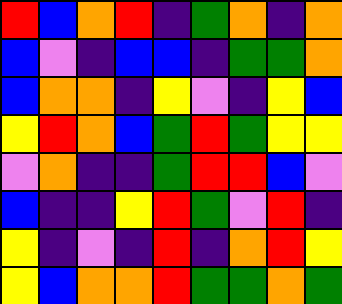[["red", "blue", "orange", "red", "indigo", "green", "orange", "indigo", "orange"], ["blue", "violet", "indigo", "blue", "blue", "indigo", "green", "green", "orange"], ["blue", "orange", "orange", "indigo", "yellow", "violet", "indigo", "yellow", "blue"], ["yellow", "red", "orange", "blue", "green", "red", "green", "yellow", "yellow"], ["violet", "orange", "indigo", "indigo", "green", "red", "red", "blue", "violet"], ["blue", "indigo", "indigo", "yellow", "red", "green", "violet", "red", "indigo"], ["yellow", "indigo", "violet", "indigo", "red", "indigo", "orange", "red", "yellow"], ["yellow", "blue", "orange", "orange", "red", "green", "green", "orange", "green"]]